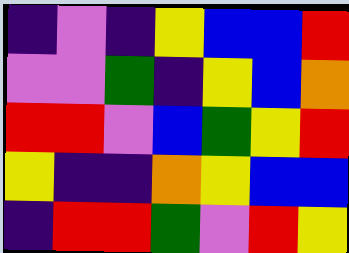[["indigo", "violet", "indigo", "yellow", "blue", "blue", "red"], ["violet", "violet", "green", "indigo", "yellow", "blue", "orange"], ["red", "red", "violet", "blue", "green", "yellow", "red"], ["yellow", "indigo", "indigo", "orange", "yellow", "blue", "blue"], ["indigo", "red", "red", "green", "violet", "red", "yellow"]]